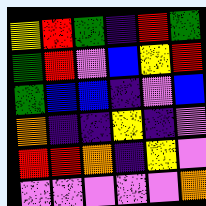[["yellow", "red", "green", "indigo", "red", "green"], ["green", "red", "violet", "blue", "yellow", "red"], ["green", "blue", "blue", "indigo", "violet", "blue"], ["orange", "indigo", "indigo", "yellow", "indigo", "violet"], ["red", "red", "orange", "indigo", "yellow", "violet"], ["violet", "violet", "violet", "violet", "violet", "orange"]]